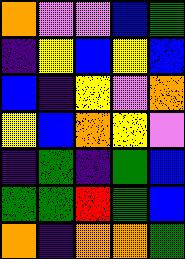[["orange", "violet", "violet", "blue", "green"], ["indigo", "yellow", "blue", "yellow", "blue"], ["blue", "indigo", "yellow", "violet", "orange"], ["yellow", "blue", "orange", "yellow", "violet"], ["indigo", "green", "indigo", "green", "blue"], ["green", "green", "red", "green", "blue"], ["orange", "indigo", "orange", "orange", "green"]]